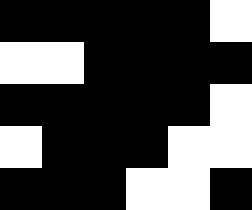[["black", "black", "black", "black", "black", "white"], ["white", "white", "black", "black", "black", "black"], ["black", "black", "black", "black", "black", "white"], ["white", "black", "black", "black", "white", "white"], ["black", "black", "black", "white", "white", "black"]]